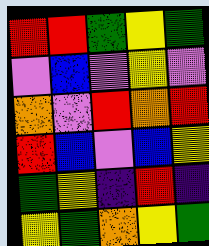[["red", "red", "green", "yellow", "green"], ["violet", "blue", "violet", "yellow", "violet"], ["orange", "violet", "red", "orange", "red"], ["red", "blue", "violet", "blue", "yellow"], ["green", "yellow", "indigo", "red", "indigo"], ["yellow", "green", "orange", "yellow", "green"]]